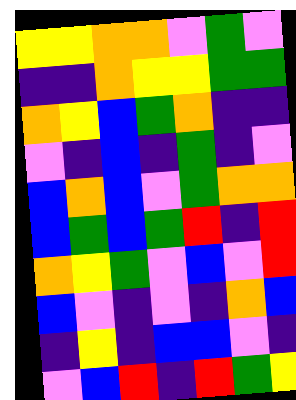[["yellow", "yellow", "orange", "orange", "violet", "green", "violet"], ["indigo", "indigo", "orange", "yellow", "yellow", "green", "green"], ["orange", "yellow", "blue", "green", "orange", "indigo", "indigo"], ["violet", "indigo", "blue", "indigo", "green", "indigo", "violet"], ["blue", "orange", "blue", "violet", "green", "orange", "orange"], ["blue", "green", "blue", "green", "red", "indigo", "red"], ["orange", "yellow", "green", "violet", "blue", "violet", "red"], ["blue", "violet", "indigo", "violet", "indigo", "orange", "blue"], ["indigo", "yellow", "indigo", "blue", "blue", "violet", "indigo"], ["violet", "blue", "red", "indigo", "red", "green", "yellow"]]